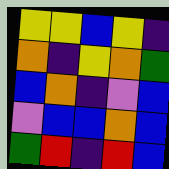[["yellow", "yellow", "blue", "yellow", "indigo"], ["orange", "indigo", "yellow", "orange", "green"], ["blue", "orange", "indigo", "violet", "blue"], ["violet", "blue", "blue", "orange", "blue"], ["green", "red", "indigo", "red", "blue"]]